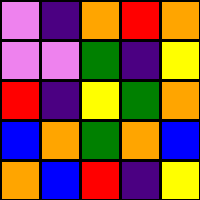[["violet", "indigo", "orange", "red", "orange"], ["violet", "violet", "green", "indigo", "yellow"], ["red", "indigo", "yellow", "green", "orange"], ["blue", "orange", "green", "orange", "blue"], ["orange", "blue", "red", "indigo", "yellow"]]